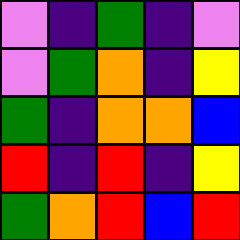[["violet", "indigo", "green", "indigo", "violet"], ["violet", "green", "orange", "indigo", "yellow"], ["green", "indigo", "orange", "orange", "blue"], ["red", "indigo", "red", "indigo", "yellow"], ["green", "orange", "red", "blue", "red"]]